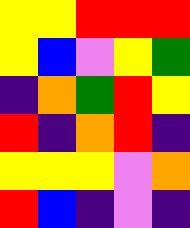[["yellow", "yellow", "red", "red", "red"], ["yellow", "blue", "violet", "yellow", "green"], ["indigo", "orange", "green", "red", "yellow"], ["red", "indigo", "orange", "red", "indigo"], ["yellow", "yellow", "yellow", "violet", "orange"], ["red", "blue", "indigo", "violet", "indigo"]]